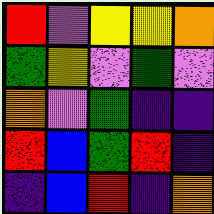[["red", "violet", "yellow", "yellow", "orange"], ["green", "yellow", "violet", "green", "violet"], ["orange", "violet", "green", "indigo", "indigo"], ["red", "blue", "green", "red", "indigo"], ["indigo", "blue", "red", "indigo", "orange"]]